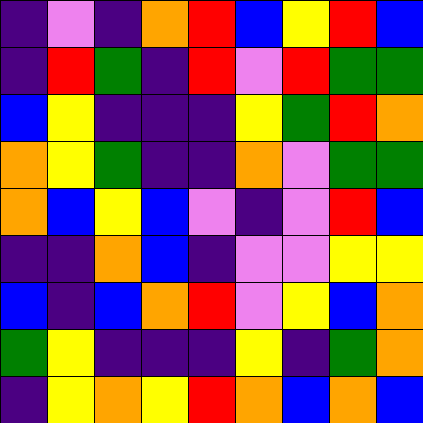[["indigo", "violet", "indigo", "orange", "red", "blue", "yellow", "red", "blue"], ["indigo", "red", "green", "indigo", "red", "violet", "red", "green", "green"], ["blue", "yellow", "indigo", "indigo", "indigo", "yellow", "green", "red", "orange"], ["orange", "yellow", "green", "indigo", "indigo", "orange", "violet", "green", "green"], ["orange", "blue", "yellow", "blue", "violet", "indigo", "violet", "red", "blue"], ["indigo", "indigo", "orange", "blue", "indigo", "violet", "violet", "yellow", "yellow"], ["blue", "indigo", "blue", "orange", "red", "violet", "yellow", "blue", "orange"], ["green", "yellow", "indigo", "indigo", "indigo", "yellow", "indigo", "green", "orange"], ["indigo", "yellow", "orange", "yellow", "red", "orange", "blue", "orange", "blue"]]